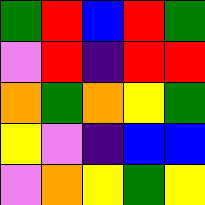[["green", "red", "blue", "red", "green"], ["violet", "red", "indigo", "red", "red"], ["orange", "green", "orange", "yellow", "green"], ["yellow", "violet", "indigo", "blue", "blue"], ["violet", "orange", "yellow", "green", "yellow"]]